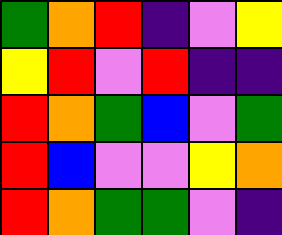[["green", "orange", "red", "indigo", "violet", "yellow"], ["yellow", "red", "violet", "red", "indigo", "indigo"], ["red", "orange", "green", "blue", "violet", "green"], ["red", "blue", "violet", "violet", "yellow", "orange"], ["red", "orange", "green", "green", "violet", "indigo"]]